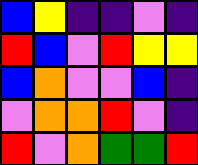[["blue", "yellow", "indigo", "indigo", "violet", "indigo"], ["red", "blue", "violet", "red", "yellow", "yellow"], ["blue", "orange", "violet", "violet", "blue", "indigo"], ["violet", "orange", "orange", "red", "violet", "indigo"], ["red", "violet", "orange", "green", "green", "red"]]